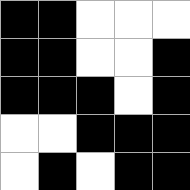[["black", "black", "white", "white", "white"], ["black", "black", "white", "white", "black"], ["black", "black", "black", "white", "black"], ["white", "white", "black", "black", "black"], ["white", "black", "white", "black", "black"]]